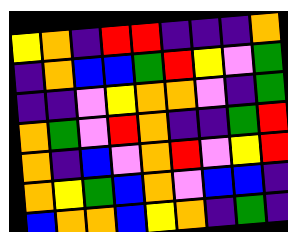[["yellow", "orange", "indigo", "red", "red", "indigo", "indigo", "indigo", "orange"], ["indigo", "orange", "blue", "blue", "green", "red", "yellow", "violet", "green"], ["indigo", "indigo", "violet", "yellow", "orange", "orange", "violet", "indigo", "green"], ["orange", "green", "violet", "red", "orange", "indigo", "indigo", "green", "red"], ["orange", "indigo", "blue", "violet", "orange", "red", "violet", "yellow", "red"], ["orange", "yellow", "green", "blue", "orange", "violet", "blue", "blue", "indigo"], ["blue", "orange", "orange", "blue", "yellow", "orange", "indigo", "green", "indigo"]]